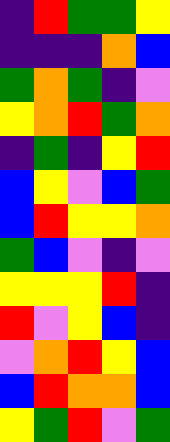[["indigo", "red", "green", "green", "yellow"], ["indigo", "indigo", "indigo", "orange", "blue"], ["green", "orange", "green", "indigo", "violet"], ["yellow", "orange", "red", "green", "orange"], ["indigo", "green", "indigo", "yellow", "red"], ["blue", "yellow", "violet", "blue", "green"], ["blue", "red", "yellow", "yellow", "orange"], ["green", "blue", "violet", "indigo", "violet"], ["yellow", "yellow", "yellow", "red", "indigo"], ["red", "violet", "yellow", "blue", "indigo"], ["violet", "orange", "red", "yellow", "blue"], ["blue", "red", "orange", "orange", "blue"], ["yellow", "green", "red", "violet", "green"]]